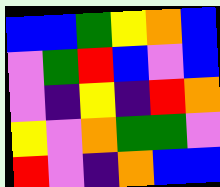[["blue", "blue", "green", "yellow", "orange", "blue"], ["violet", "green", "red", "blue", "violet", "blue"], ["violet", "indigo", "yellow", "indigo", "red", "orange"], ["yellow", "violet", "orange", "green", "green", "violet"], ["red", "violet", "indigo", "orange", "blue", "blue"]]